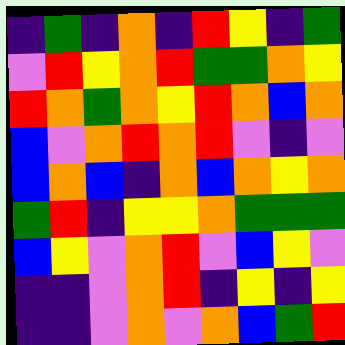[["indigo", "green", "indigo", "orange", "indigo", "red", "yellow", "indigo", "green"], ["violet", "red", "yellow", "orange", "red", "green", "green", "orange", "yellow"], ["red", "orange", "green", "orange", "yellow", "red", "orange", "blue", "orange"], ["blue", "violet", "orange", "red", "orange", "red", "violet", "indigo", "violet"], ["blue", "orange", "blue", "indigo", "orange", "blue", "orange", "yellow", "orange"], ["green", "red", "indigo", "yellow", "yellow", "orange", "green", "green", "green"], ["blue", "yellow", "violet", "orange", "red", "violet", "blue", "yellow", "violet"], ["indigo", "indigo", "violet", "orange", "red", "indigo", "yellow", "indigo", "yellow"], ["indigo", "indigo", "violet", "orange", "violet", "orange", "blue", "green", "red"]]